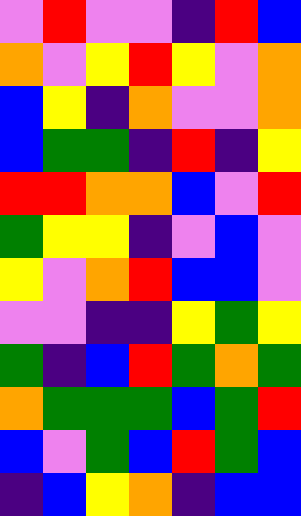[["violet", "red", "violet", "violet", "indigo", "red", "blue"], ["orange", "violet", "yellow", "red", "yellow", "violet", "orange"], ["blue", "yellow", "indigo", "orange", "violet", "violet", "orange"], ["blue", "green", "green", "indigo", "red", "indigo", "yellow"], ["red", "red", "orange", "orange", "blue", "violet", "red"], ["green", "yellow", "yellow", "indigo", "violet", "blue", "violet"], ["yellow", "violet", "orange", "red", "blue", "blue", "violet"], ["violet", "violet", "indigo", "indigo", "yellow", "green", "yellow"], ["green", "indigo", "blue", "red", "green", "orange", "green"], ["orange", "green", "green", "green", "blue", "green", "red"], ["blue", "violet", "green", "blue", "red", "green", "blue"], ["indigo", "blue", "yellow", "orange", "indigo", "blue", "blue"]]